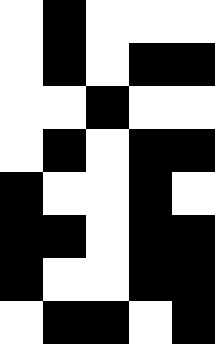[["white", "black", "white", "white", "white"], ["white", "black", "white", "black", "black"], ["white", "white", "black", "white", "white"], ["white", "black", "white", "black", "black"], ["black", "white", "white", "black", "white"], ["black", "black", "white", "black", "black"], ["black", "white", "white", "black", "black"], ["white", "black", "black", "white", "black"]]